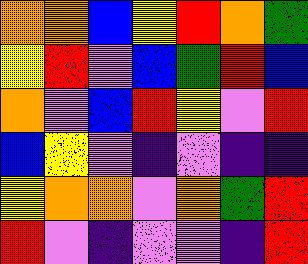[["orange", "orange", "blue", "yellow", "red", "orange", "green"], ["yellow", "red", "violet", "blue", "green", "red", "blue"], ["orange", "violet", "blue", "red", "yellow", "violet", "red"], ["blue", "yellow", "violet", "indigo", "violet", "indigo", "indigo"], ["yellow", "orange", "orange", "violet", "orange", "green", "red"], ["red", "violet", "indigo", "violet", "violet", "indigo", "red"]]